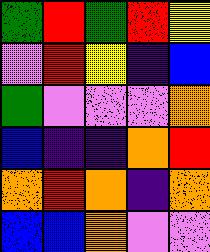[["green", "red", "green", "red", "yellow"], ["violet", "red", "yellow", "indigo", "blue"], ["green", "violet", "violet", "violet", "orange"], ["blue", "indigo", "indigo", "orange", "red"], ["orange", "red", "orange", "indigo", "orange"], ["blue", "blue", "orange", "violet", "violet"]]